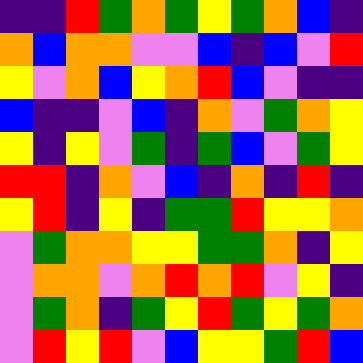[["indigo", "indigo", "red", "green", "orange", "green", "yellow", "green", "orange", "blue", "indigo"], ["orange", "blue", "orange", "orange", "violet", "violet", "blue", "indigo", "blue", "violet", "red"], ["yellow", "violet", "orange", "blue", "yellow", "orange", "red", "blue", "violet", "indigo", "indigo"], ["blue", "indigo", "indigo", "violet", "blue", "indigo", "orange", "violet", "green", "orange", "yellow"], ["yellow", "indigo", "yellow", "violet", "green", "indigo", "green", "blue", "violet", "green", "yellow"], ["red", "red", "indigo", "orange", "violet", "blue", "indigo", "orange", "indigo", "red", "indigo"], ["yellow", "red", "indigo", "yellow", "indigo", "green", "green", "red", "yellow", "yellow", "orange"], ["violet", "green", "orange", "orange", "yellow", "yellow", "green", "green", "orange", "indigo", "yellow"], ["violet", "orange", "orange", "violet", "orange", "red", "orange", "red", "violet", "yellow", "indigo"], ["violet", "green", "orange", "indigo", "green", "yellow", "red", "green", "yellow", "green", "orange"], ["violet", "red", "yellow", "red", "violet", "blue", "yellow", "yellow", "green", "red", "blue"]]